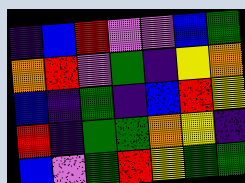[["indigo", "blue", "red", "violet", "violet", "blue", "green"], ["orange", "red", "violet", "green", "indigo", "yellow", "orange"], ["blue", "indigo", "green", "indigo", "blue", "red", "yellow"], ["red", "indigo", "green", "green", "orange", "yellow", "indigo"], ["blue", "violet", "green", "red", "yellow", "green", "green"]]